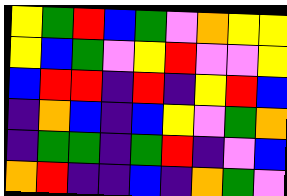[["yellow", "green", "red", "blue", "green", "violet", "orange", "yellow", "yellow"], ["yellow", "blue", "green", "violet", "yellow", "red", "violet", "violet", "yellow"], ["blue", "red", "red", "indigo", "red", "indigo", "yellow", "red", "blue"], ["indigo", "orange", "blue", "indigo", "blue", "yellow", "violet", "green", "orange"], ["indigo", "green", "green", "indigo", "green", "red", "indigo", "violet", "blue"], ["orange", "red", "indigo", "indigo", "blue", "indigo", "orange", "green", "violet"]]